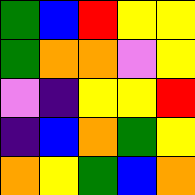[["green", "blue", "red", "yellow", "yellow"], ["green", "orange", "orange", "violet", "yellow"], ["violet", "indigo", "yellow", "yellow", "red"], ["indigo", "blue", "orange", "green", "yellow"], ["orange", "yellow", "green", "blue", "orange"]]